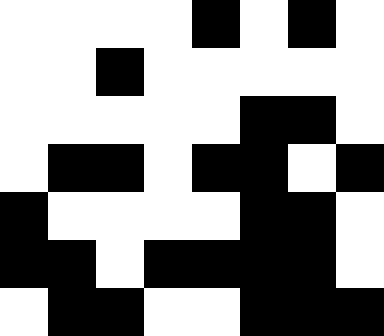[["white", "white", "white", "white", "black", "white", "black", "white"], ["white", "white", "black", "white", "white", "white", "white", "white"], ["white", "white", "white", "white", "white", "black", "black", "white"], ["white", "black", "black", "white", "black", "black", "white", "black"], ["black", "white", "white", "white", "white", "black", "black", "white"], ["black", "black", "white", "black", "black", "black", "black", "white"], ["white", "black", "black", "white", "white", "black", "black", "black"]]